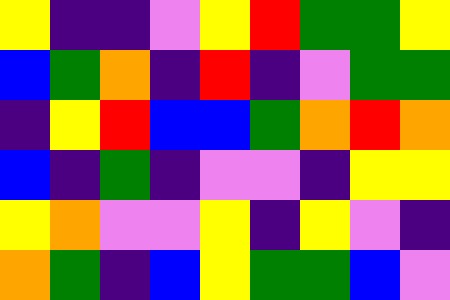[["yellow", "indigo", "indigo", "violet", "yellow", "red", "green", "green", "yellow"], ["blue", "green", "orange", "indigo", "red", "indigo", "violet", "green", "green"], ["indigo", "yellow", "red", "blue", "blue", "green", "orange", "red", "orange"], ["blue", "indigo", "green", "indigo", "violet", "violet", "indigo", "yellow", "yellow"], ["yellow", "orange", "violet", "violet", "yellow", "indigo", "yellow", "violet", "indigo"], ["orange", "green", "indigo", "blue", "yellow", "green", "green", "blue", "violet"]]